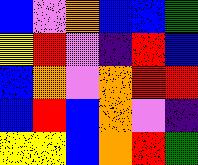[["blue", "violet", "orange", "blue", "blue", "green"], ["yellow", "red", "violet", "indigo", "red", "blue"], ["blue", "orange", "violet", "orange", "red", "red"], ["blue", "red", "blue", "orange", "violet", "indigo"], ["yellow", "yellow", "blue", "orange", "red", "green"]]